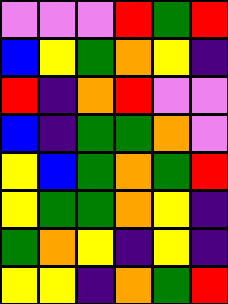[["violet", "violet", "violet", "red", "green", "red"], ["blue", "yellow", "green", "orange", "yellow", "indigo"], ["red", "indigo", "orange", "red", "violet", "violet"], ["blue", "indigo", "green", "green", "orange", "violet"], ["yellow", "blue", "green", "orange", "green", "red"], ["yellow", "green", "green", "orange", "yellow", "indigo"], ["green", "orange", "yellow", "indigo", "yellow", "indigo"], ["yellow", "yellow", "indigo", "orange", "green", "red"]]